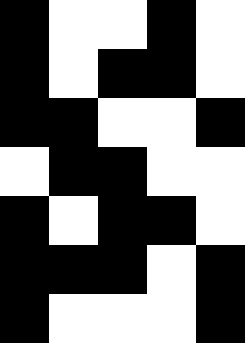[["black", "white", "white", "black", "white"], ["black", "white", "black", "black", "white"], ["black", "black", "white", "white", "black"], ["white", "black", "black", "white", "white"], ["black", "white", "black", "black", "white"], ["black", "black", "black", "white", "black"], ["black", "white", "white", "white", "black"]]